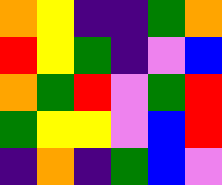[["orange", "yellow", "indigo", "indigo", "green", "orange"], ["red", "yellow", "green", "indigo", "violet", "blue"], ["orange", "green", "red", "violet", "green", "red"], ["green", "yellow", "yellow", "violet", "blue", "red"], ["indigo", "orange", "indigo", "green", "blue", "violet"]]